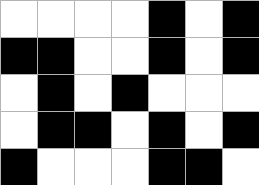[["white", "white", "white", "white", "black", "white", "black"], ["black", "black", "white", "white", "black", "white", "black"], ["white", "black", "white", "black", "white", "white", "white"], ["white", "black", "black", "white", "black", "white", "black"], ["black", "white", "white", "white", "black", "black", "white"]]